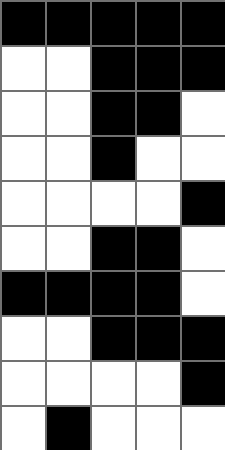[["black", "black", "black", "black", "black"], ["white", "white", "black", "black", "black"], ["white", "white", "black", "black", "white"], ["white", "white", "black", "white", "white"], ["white", "white", "white", "white", "black"], ["white", "white", "black", "black", "white"], ["black", "black", "black", "black", "white"], ["white", "white", "black", "black", "black"], ["white", "white", "white", "white", "black"], ["white", "black", "white", "white", "white"]]